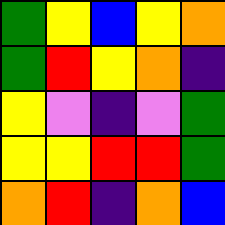[["green", "yellow", "blue", "yellow", "orange"], ["green", "red", "yellow", "orange", "indigo"], ["yellow", "violet", "indigo", "violet", "green"], ["yellow", "yellow", "red", "red", "green"], ["orange", "red", "indigo", "orange", "blue"]]